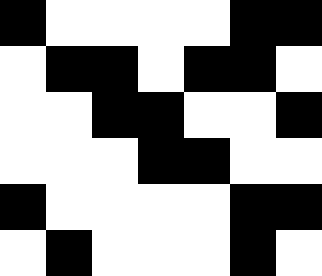[["black", "white", "white", "white", "white", "black", "black"], ["white", "black", "black", "white", "black", "black", "white"], ["white", "white", "black", "black", "white", "white", "black"], ["white", "white", "white", "black", "black", "white", "white"], ["black", "white", "white", "white", "white", "black", "black"], ["white", "black", "white", "white", "white", "black", "white"]]